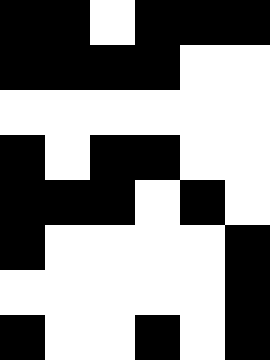[["black", "black", "white", "black", "black", "black"], ["black", "black", "black", "black", "white", "white"], ["white", "white", "white", "white", "white", "white"], ["black", "white", "black", "black", "white", "white"], ["black", "black", "black", "white", "black", "white"], ["black", "white", "white", "white", "white", "black"], ["white", "white", "white", "white", "white", "black"], ["black", "white", "white", "black", "white", "black"]]